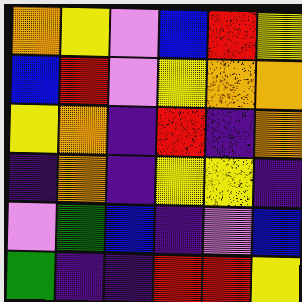[["orange", "yellow", "violet", "blue", "red", "yellow"], ["blue", "red", "violet", "yellow", "orange", "orange"], ["yellow", "orange", "indigo", "red", "indigo", "orange"], ["indigo", "orange", "indigo", "yellow", "yellow", "indigo"], ["violet", "green", "blue", "indigo", "violet", "blue"], ["green", "indigo", "indigo", "red", "red", "yellow"]]